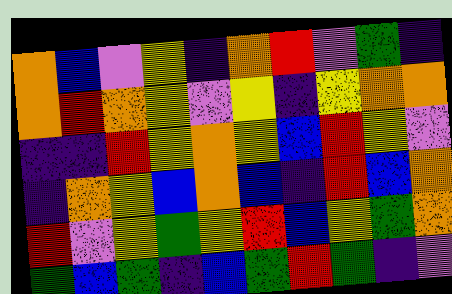[["orange", "blue", "violet", "yellow", "indigo", "orange", "red", "violet", "green", "indigo"], ["orange", "red", "orange", "yellow", "violet", "yellow", "indigo", "yellow", "orange", "orange"], ["indigo", "indigo", "red", "yellow", "orange", "yellow", "blue", "red", "yellow", "violet"], ["indigo", "orange", "yellow", "blue", "orange", "blue", "indigo", "red", "blue", "orange"], ["red", "violet", "yellow", "green", "yellow", "red", "blue", "yellow", "green", "orange"], ["green", "blue", "green", "indigo", "blue", "green", "red", "green", "indigo", "violet"]]